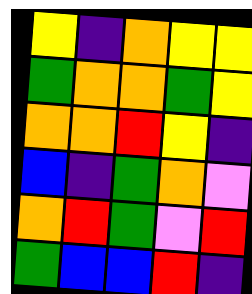[["yellow", "indigo", "orange", "yellow", "yellow"], ["green", "orange", "orange", "green", "yellow"], ["orange", "orange", "red", "yellow", "indigo"], ["blue", "indigo", "green", "orange", "violet"], ["orange", "red", "green", "violet", "red"], ["green", "blue", "blue", "red", "indigo"]]